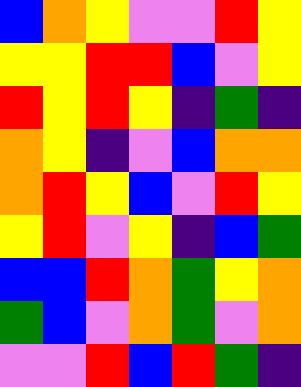[["blue", "orange", "yellow", "violet", "violet", "red", "yellow"], ["yellow", "yellow", "red", "red", "blue", "violet", "yellow"], ["red", "yellow", "red", "yellow", "indigo", "green", "indigo"], ["orange", "yellow", "indigo", "violet", "blue", "orange", "orange"], ["orange", "red", "yellow", "blue", "violet", "red", "yellow"], ["yellow", "red", "violet", "yellow", "indigo", "blue", "green"], ["blue", "blue", "red", "orange", "green", "yellow", "orange"], ["green", "blue", "violet", "orange", "green", "violet", "orange"], ["violet", "violet", "red", "blue", "red", "green", "indigo"]]